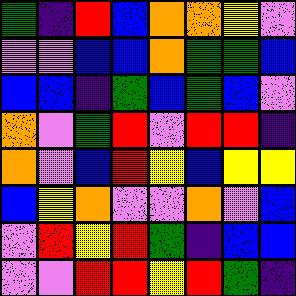[["green", "indigo", "red", "blue", "orange", "orange", "yellow", "violet"], ["violet", "violet", "blue", "blue", "orange", "green", "green", "blue"], ["blue", "blue", "indigo", "green", "blue", "green", "blue", "violet"], ["orange", "violet", "green", "red", "violet", "red", "red", "indigo"], ["orange", "violet", "blue", "red", "yellow", "blue", "yellow", "yellow"], ["blue", "yellow", "orange", "violet", "violet", "orange", "violet", "blue"], ["violet", "red", "yellow", "red", "green", "indigo", "blue", "blue"], ["violet", "violet", "red", "red", "yellow", "red", "green", "indigo"]]